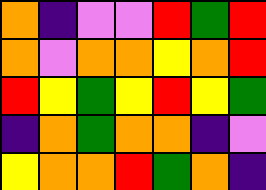[["orange", "indigo", "violet", "violet", "red", "green", "red"], ["orange", "violet", "orange", "orange", "yellow", "orange", "red"], ["red", "yellow", "green", "yellow", "red", "yellow", "green"], ["indigo", "orange", "green", "orange", "orange", "indigo", "violet"], ["yellow", "orange", "orange", "red", "green", "orange", "indigo"]]